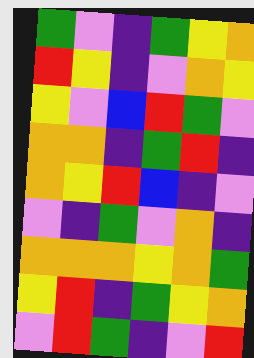[["green", "violet", "indigo", "green", "yellow", "orange"], ["red", "yellow", "indigo", "violet", "orange", "yellow"], ["yellow", "violet", "blue", "red", "green", "violet"], ["orange", "orange", "indigo", "green", "red", "indigo"], ["orange", "yellow", "red", "blue", "indigo", "violet"], ["violet", "indigo", "green", "violet", "orange", "indigo"], ["orange", "orange", "orange", "yellow", "orange", "green"], ["yellow", "red", "indigo", "green", "yellow", "orange"], ["violet", "red", "green", "indigo", "violet", "red"]]